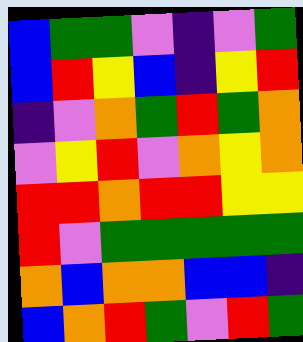[["blue", "green", "green", "violet", "indigo", "violet", "green"], ["blue", "red", "yellow", "blue", "indigo", "yellow", "red"], ["indigo", "violet", "orange", "green", "red", "green", "orange"], ["violet", "yellow", "red", "violet", "orange", "yellow", "orange"], ["red", "red", "orange", "red", "red", "yellow", "yellow"], ["red", "violet", "green", "green", "green", "green", "green"], ["orange", "blue", "orange", "orange", "blue", "blue", "indigo"], ["blue", "orange", "red", "green", "violet", "red", "green"]]